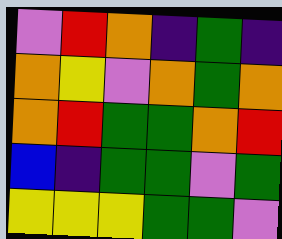[["violet", "red", "orange", "indigo", "green", "indigo"], ["orange", "yellow", "violet", "orange", "green", "orange"], ["orange", "red", "green", "green", "orange", "red"], ["blue", "indigo", "green", "green", "violet", "green"], ["yellow", "yellow", "yellow", "green", "green", "violet"]]